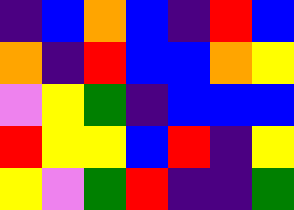[["indigo", "blue", "orange", "blue", "indigo", "red", "blue"], ["orange", "indigo", "red", "blue", "blue", "orange", "yellow"], ["violet", "yellow", "green", "indigo", "blue", "blue", "blue"], ["red", "yellow", "yellow", "blue", "red", "indigo", "yellow"], ["yellow", "violet", "green", "red", "indigo", "indigo", "green"]]